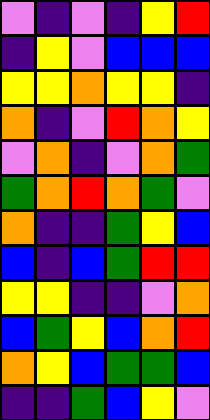[["violet", "indigo", "violet", "indigo", "yellow", "red"], ["indigo", "yellow", "violet", "blue", "blue", "blue"], ["yellow", "yellow", "orange", "yellow", "yellow", "indigo"], ["orange", "indigo", "violet", "red", "orange", "yellow"], ["violet", "orange", "indigo", "violet", "orange", "green"], ["green", "orange", "red", "orange", "green", "violet"], ["orange", "indigo", "indigo", "green", "yellow", "blue"], ["blue", "indigo", "blue", "green", "red", "red"], ["yellow", "yellow", "indigo", "indigo", "violet", "orange"], ["blue", "green", "yellow", "blue", "orange", "red"], ["orange", "yellow", "blue", "green", "green", "blue"], ["indigo", "indigo", "green", "blue", "yellow", "violet"]]